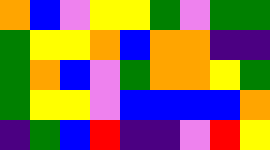[["orange", "blue", "violet", "yellow", "yellow", "green", "violet", "green", "green"], ["green", "yellow", "yellow", "orange", "blue", "orange", "orange", "indigo", "indigo"], ["green", "orange", "blue", "violet", "green", "orange", "orange", "yellow", "green"], ["green", "yellow", "yellow", "violet", "blue", "blue", "blue", "blue", "orange"], ["indigo", "green", "blue", "red", "indigo", "indigo", "violet", "red", "yellow"]]